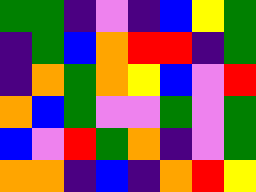[["green", "green", "indigo", "violet", "indigo", "blue", "yellow", "green"], ["indigo", "green", "blue", "orange", "red", "red", "indigo", "green"], ["indigo", "orange", "green", "orange", "yellow", "blue", "violet", "red"], ["orange", "blue", "green", "violet", "violet", "green", "violet", "green"], ["blue", "violet", "red", "green", "orange", "indigo", "violet", "green"], ["orange", "orange", "indigo", "blue", "indigo", "orange", "red", "yellow"]]